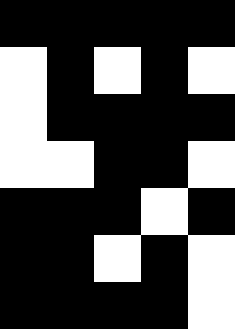[["black", "black", "black", "black", "black"], ["white", "black", "white", "black", "white"], ["white", "black", "black", "black", "black"], ["white", "white", "black", "black", "white"], ["black", "black", "black", "white", "black"], ["black", "black", "white", "black", "white"], ["black", "black", "black", "black", "white"]]